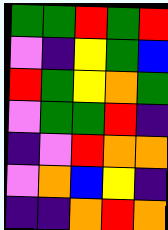[["green", "green", "red", "green", "red"], ["violet", "indigo", "yellow", "green", "blue"], ["red", "green", "yellow", "orange", "green"], ["violet", "green", "green", "red", "indigo"], ["indigo", "violet", "red", "orange", "orange"], ["violet", "orange", "blue", "yellow", "indigo"], ["indigo", "indigo", "orange", "red", "orange"]]